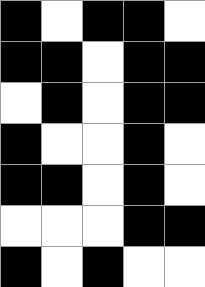[["black", "white", "black", "black", "white"], ["black", "black", "white", "black", "black"], ["white", "black", "white", "black", "black"], ["black", "white", "white", "black", "white"], ["black", "black", "white", "black", "white"], ["white", "white", "white", "black", "black"], ["black", "white", "black", "white", "white"]]